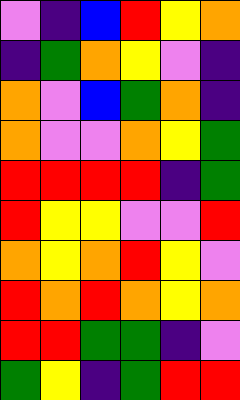[["violet", "indigo", "blue", "red", "yellow", "orange"], ["indigo", "green", "orange", "yellow", "violet", "indigo"], ["orange", "violet", "blue", "green", "orange", "indigo"], ["orange", "violet", "violet", "orange", "yellow", "green"], ["red", "red", "red", "red", "indigo", "green"], ["red", "yellow", "yellow", "violet", "violet", "red"], ["orange", "yellow", "orange", "red", "yellow", "violet"], ["red", "orange", "red", "orange", "yellow", "orange"], ["red", "red", "green", "green", "indigo", "violet"], ["green", "yellow", "indigo", "green", "red", "red"]]